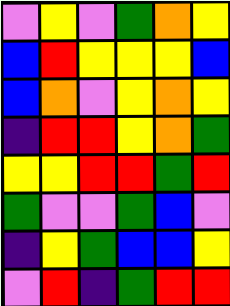[["violet", "yellow", "violet", "green", "orange", "yellow"], ["blue", "red", "yellow", "yellow", "yellow", "blue"], ["blue", "orange", "violet", "yellow", "orange", "yellow"], ["indigo", "red", "red", "yellow", "orange", "green"], ["yellow", "yellow", "red", "red", "green", "red"], ["green", "violet", "violet", "green", "blue", "violet"], ["indigo", "yellow", "green", "blue", "blue", "yellow"], ["violet", "red", "indigo", "green", "red", "red"]]